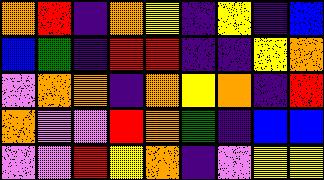[["orange", "red", "indigo", "orange", "yellow", "indigo", "yellow", "indigo", "blue"], ["blue", "green", "indigo", "red", "red", "indigo", "indigo", "yellow", "orange"], ["violet", "orange", "orange", "indigo", "orange", "yellow", "orange", "indigo", "red"], ["orange", "violet", "violet", "red", "orange", "green", "indigo", "blue", "blue"], ["violet", "violet", "red", "yellow", "orange", "indigo", "violet", "yellow", "yellow"]]